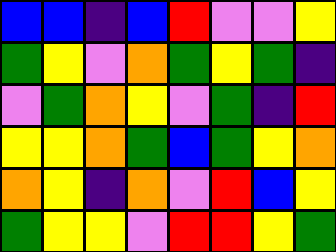[["blue", "blue", "indigo", "blue", "red", "violet", "violet", "yellow"], ["green", "yellow", "violet", "orange", "green", "yellow", "green", "indigo"], ["violet", "green", "orange", "yellow", "violet", "green", "indigo", "red"], ["yellow", "yellow", "orange", "green", "blue", "green", "yellow", "orange"], ["orange", "yellow", "indigo", "orange", "violet", "red", "blue", "yellow"], ["green", "yellow", "yellow", "violet", "red", "red", "yellow", "green"]]